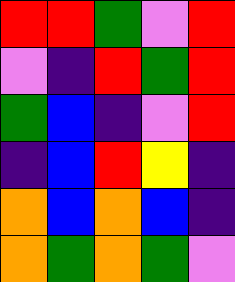[["red", "red", "green", "violet", "red"], ["violet", "indigo", "red", "green", "red"], ["green", "blue", "indigo", "violet", "red"], ["indigo", "blue", "red", "yellow", "indigo"], ["orange", "blue", "orange", "blue", "indigo"], ["orange", "green", "orange", "green", "violet"]]